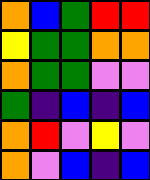[["orange", "blue", "green", "red", "red"], ["yellow", "green", "green", "orange", "orange"], ["orange", "green", "green", "violet", "violet"], ["green", "indigo", "blue", "indigo", "blue"], ["orange", "red", "violet", "yellow", "violet"], ["orange", "violet", "blue", "indigo", "blue"]]